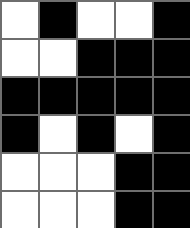[["white", "black", "white", "white", "black"], ["white", "white", "black", "black", "black"], ["black", "black", "black", "black", "black"], ["black", "white", "black", "white", "black"], ["white", "white", "white", "black", "black"], ["white", "white", "white", "black", "black"]]